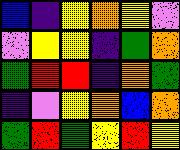[["blue", "indigo", "yellow", "orange", "yellow", "violet"], ["violet", "yellow", "yellow", "indigo", "green", "orange"], ["green", "red", "red", "indigo", "orange", "green"], ["indigo", "violet", "yellow", "orange", "blue", "orange"], ["green", "red", "green", "yellow", "red", "yellow"]]